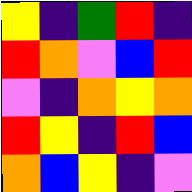[["yellow", "indigo", "green", "red", "indigo"], ["red", "orange", "violet", "blue", "red"], ["violet", "indigo", "orange", "yellow", "orange"], ["red", "yellow", "indigo", "red", "blue"], ["orange", "blue", "yellow", "indigo", "violet"]]